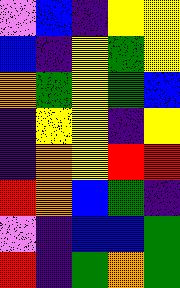[["violet", "blue", "indigo", "yellow", "yellow"], ["blue", "indigo", "yellow", "green", "yellow"], ["orange", "green", "yellow", "green", "blue"], ["indigo", "yellow", "yellow", "indigo", "yellow"], ["indigo", "orange", "yellow", "red", "red"], ["red", "orange", "blue", "green", "indigo"], ["violet", "indigo", "blue", "blue", "green"], ["red", "indigo", "green", "orange", "green"]]